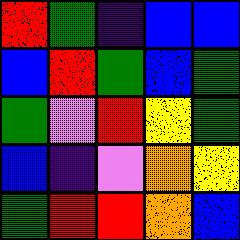[["red", "green", "indigo", "blue", "blue"], ["blue", "red", "green", "blue", "green"], ["green", "violet", "red", "yellow", "green"], ["blue", "indigo", "violet", "orange", "yellow"], ["green", "red", "red", "orange", "blue"]]